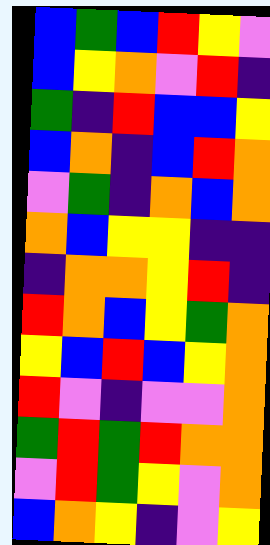[["blue", "green", "blue", "red", "yellow", "violet"], ["blue", "yellow", "orange", "violet", "red", "indigo"], ["green", "indigo", "red", "blue", "blue", "yellow"], ["blue", "orange", "indigo", "blue", "red", "orange"], ["violet", "green", "indigo", "orange", "blue", "orange"], ["orange", "blue", "yellow", "yellow", "indigo", "indigo"], ["indigo", "orange", "orange", "yellow", "red", "indigo"], ["red", "orange", "blue", "yellow", "green", "orange"], ["yellow", "blue", "red", "blue", "yellow", "orange"], ["red", "violet", "indigo", "violet", "violet", "orange"], ["green", "red", "green", "red", "orange", "orange"], ["violet", "red", "green", "yellow", "violet", "orange"], ["blue", "orange", "yellow", "indigo", "violet", "yellow"]]